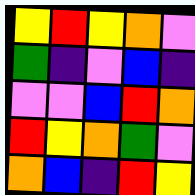[["yellow", "red", "yellow", "orange", "violet"], ["green", "indigo", "violet", "blue", "indigo"], ["violet", "violet", "blue", "red", "orange"], ["red", "yellow", "orange", "green", "violet"], ["orange", "blue", "indigo", "red", "yellow"]]